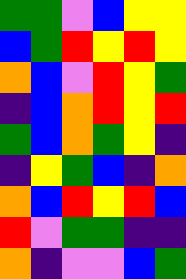[["green", "green", "violet", "blue", "yellow", "yellow"], ["blue", "green", "red", "yellow", "red", "yellow"], ["orange", "blue", "violet", "red", "yellow", "green"], ["indigo", "blue", "orange", "red", "yellow", "red"], ["green", "blue", "orange", "green", "yellow", "indigo"], ["indigo", "yellow", "green", "blue", "indigo", "orange"], ["orange", "blue", "red", "yellow", "red", "blue"], ["red", "violet", "green", "green", "indigo", "indigo"], ["orange", "indigo", "violet", "violet", "blue", "green"]]